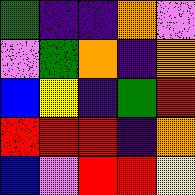[["green", "indigo", "indigo", "orange", "violet"], ["violet", "green", "orange", "indigo", "orange"], ["blue", "yellow", "indigo", "green", "red"], ["red", "red", "red", "indigo", "orange"], ["blue", "violet", "red", "red", "yellow"]]